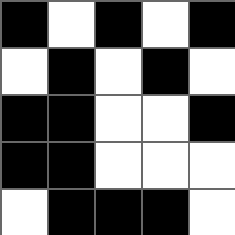[["black", "white", "black", "white", "black"], ["white", "black", "white", "black", "white"], ["black", "black", "white", "white", "black"], ["black", "black", "white", "white", "white"], ["white", "black", "black", "black", "white"]]